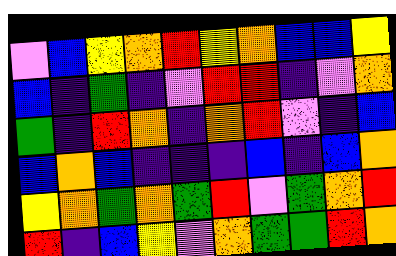[["violet", "blue", "yellow", "orange", "red", "yellow", "orange", "blue", "blue", "yellow"], ["blue", "indigo", "green", "indigo", "violet", "red", "red", "indigo", "violet", "orange"], ["green", "indigo", "red", "orange", "indigo", "orange", "red", "violet", "indigo", "blue"], ["blue", "orange", "blue", "indigo", "indigo", "indigo", "blue", "indigo", "blue", "orange"], ["yellow", "orange", "green", "orange", "green", "red", "violet", "green", "orange", "red"], ["red", "indigo", "blue", "yellow", "violet", "orange", "green", "green", "red", "orange"]]